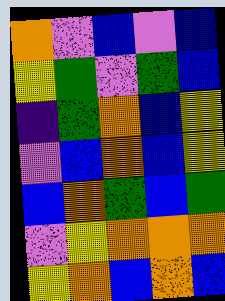[["orange", "violet", "blue", "violet", "blue"], ["yellow", "green", "violet", "green", "blue"], ["indigo", "green", "orange", "blue", "yellow"], ["violet", "blue", "orange", "blue", "yellow"], ["blue", "orange", "green", "blue", "green"], ["violet", "yellow", "orange", "orange", "orange"], ["yellow", "orange", "blue", "orange", "blue"]]